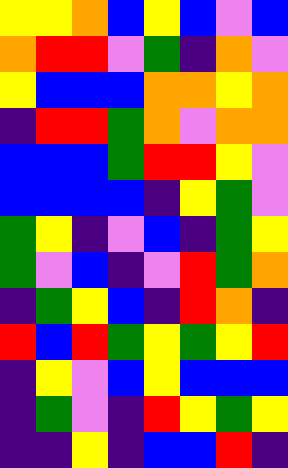[["yellow", "yellow", "orange", "blue", "yellow", "blue", "violet", "blue"], ["orange", "red", "red", "violet", "green", "indigo", "orange", "violet"], ["yellow", "blue", "blue", "blue", "orange", "orange", "yellow", "orange"], ["indigo", "red", "red", "green", "orange", "violet", "orange", "orange"], ["blue", "blue", "blue", "green", "red", "red", "yellow", "violet"], ["blue", "blue", "blue", "blue", "indigo", "yellow", "green", "violet"], ["green", "yellow", "indigo", "violet", "blue", "indigo", "green", "yellow"], ["green", "violet", "blue", "indigo", "violet", "red", "green", "orange"], ["indigo", "green", "yellow", "blue", "indigo", "red", "orange", "indigo"], ["red", "blue", "red", "green", "yellow", "green", "yellow", "red"], ["indigo", "yellow", "violet", "blue", "yellow", "blue", "blue", "blue"], ["indigo", "green", "violet", "indigo", "red", "yellow", "green", "yellow"], ["indigo", "indigo", "yellow", "indigo", "blue", "blue", "red", "indigo"]]